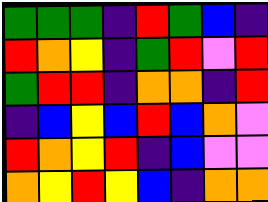[["green", "green", "green", "indigo", "red", "green", "blue", "indigo"], ["red", "orange", "yellow", "indigo", "green", "red", "violet", "red"], ["green", "red", "red", "indigo", "orange", "orange", "indigo", "red"], ["indigo", "blue", "yellow", "blue", "red", "blue", "orange", "violet"], ["red", "orange", "yellow", "red", "indigo", "blue", "violet", "violet"], ["orange", "yellow", "red", "yellow", "blue", "indigo", "orange", "orange"]]